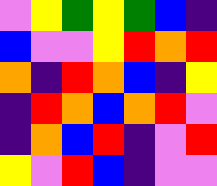[["violet", "yellow", "green", "yellow", "green", "blue", "indigo"], ["blue", "violet", "violet", "yellow", "red", "orange", "red"], ["orange", "indigo", "red", "orange", "blue", "indigo", "yellow"], ["indigo", "red", "orange", "blue", "orange", "red", "violet"], ["indigo", "orange", "blue", "red", "indigo", "violet", "red"], ["yellow", "violet", "red", "blue", "indigo", "violet", "violet"]]